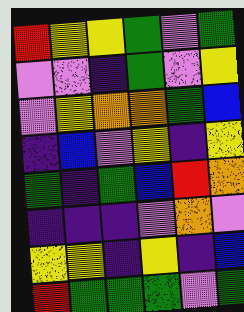[["red", "yellow", "yellow", "green", "violet", "green"], ["violet", "violet", "indigo", "green", "violet", "yellow"], ["violet", "yellow", "orange", "orange", "green", "blue"], ["indigo", "blue", "violet", "yellow", "indigo", "yellow"], ["green", "indigo", "green", "blue", "red", "orange"], ["indigo", "indigo", "indigo", "violet", "orange", "violet"], ["yellow", "yellow", "indigo", "yellow", "indigo", "blue"], ["red", "green", "green", "green", "violet", "green"]]